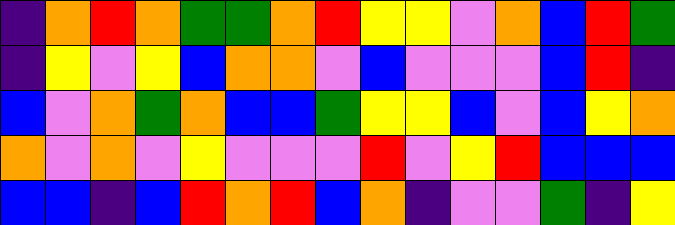[["indigo", "orange", "red", "orange", "green", "green", "orange", "red", "yellow", "yellow", "violet", "orange", "blue", "red", "green"], ["indigo", "yellow", "violet", "yellow", "blue", "orange", "orange", "violet", "blue", "violet", "violet", "violet", "blue", "red", "indigo"], ["blue", "violet", "orange", "green", "orange", "blue", "blue", "green", "yellow", "yellow", "blue", "violet", "blue", "yellow", "orange"], ["orange", "violet", "orange", "violet", "yellow", "violet", "violet", "violet", "red", "violet", "yellow", "red", "blue", "blue", "blue"], ["blue", "blue", "indigo", "blue", "red", "orange", "red", "blue", "orange", "indigo", "violet", "violet", "green", "indigo", "yellow"]]